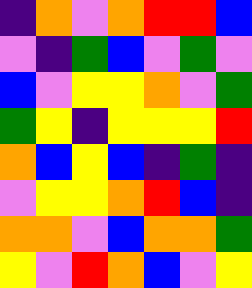[["indigo", "orange", "violet", "orange", "red", "red", "blue"], ["violet", "indigo", "green", "blue", "violet", "green", "violet"], ["blue", "violet", "yellow", "yellow", "orange", "violet", "green"], ["green", "yellow", "indigo", "yellow", "yellow", "yellow", "red"], ["orange", "blue", "yellow", "blue", "indigo", "green", "indigo"], ["violet", "yellow", "yellow", "orange", "red", "blue", "indigo"], ["orange", "orange", "violet", "blue", "orange", "orange", "green"], ["yellow", "violet", "red", "orange", "blue", "violet", "yellow"]]